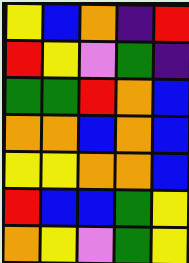[["yellow", "blue", "orange", "indigo", "red"], ["red", "yellow", "violet", "green", "indigo"], ["green", "green", "red", "orange", "blue"], ["orange", "orange", "blue", "orange", "blue"], ["yellow", "yellow", "orange", "orange", "blue"], ["red", "blue", "blue", "green", "yellow"], ["orange", "yellow", "violet", "green", "yellow"]]